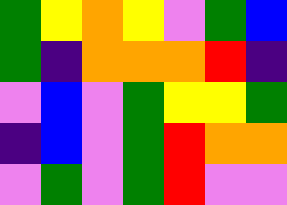[["green", "yellow", "orange", "yellow", "violet", "green", "blue"], ["green", "indigo", "orange", "orange", "orange", "red", "indigo"], ["violet", "blue", "violet", "green", "yellow", "yellow", "green"], ["indigo", "blue", "violet", "green", "red", "orange", "orange"], ["violet", "green", "violet", "green", "red", "violet", "violet"]]